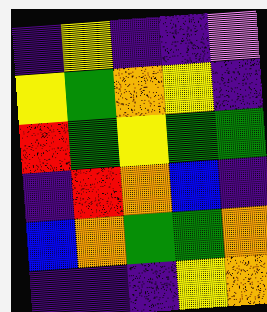[["indigo", "yellow", "indigo", "indigo", "violet"], ["yellow", "green", "orange", "yellow", "indigo"], ["red", "green", "yellow", "green", "green"], ["indigo", "red", "orange", "blue", "indigo"], ["blue", "orange", "green", "green", "orange"], ["indigo", "indigo", "indigo", "yellow", "orange"]]